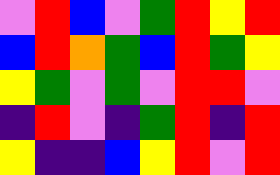[["violet", "red", "blue", "violet", "green", "red", "yellow", "red"], ["blue", "red", "orange", "green", "blue", "red", "green", "yellow"], ["yellow", "green", "violet", "green", "violet", "red", "red", "violet"], ["indigo", "red", "violet", "indigo", "green", "red", "indigo", "red"], ["yellow", "indigo", "indigo", "blue", "yellow", "red", "violet", "red"]]